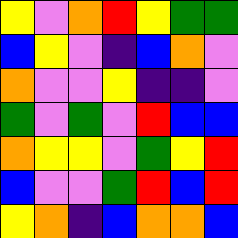[["yellow", "violet", "orange", "red", "yellow", "green", "green"], ["blue", "yellow", "violet", "indigo", "blue", "orange", "violet"], ["orange", "violet", "violet", "yellow", "indigo", "indigo", "violet"], ["green", "violet", "green", "violet", "red", "blue", "blue"], ["orange", "yellow", "yellow", "violet", "green", "yellow", "red"], ["blue", "violet", "violet", "green", "red", "blue", "red"], ["yellow", "orange", "indigo", "blue", "orange", "orange", "blue"]]